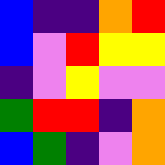[["blue", "indigo", "indigo", "orange", "red"], ["blue", "violet", "red", "yellow", "yellow"], ["indigo", "violet", "yellow", "violet", "violet"], ["green", "red", "red", "indigo", "orange"], ["blue", "green", "indigo", "violet", "orange"]]